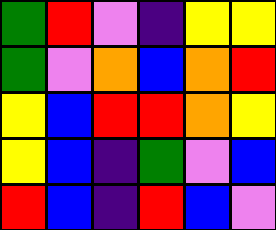[["green", "red", "violet", "indigo", "yellow", "yellow"], ["green", "violet", "orange", "blue", "orange", "red"], ["yellow", "blue", "red", "red", "orange", "yellow"], ["yellow", "blue", "indigo", "green", "violet", "blue"], ["red", "blue", "indigo", "red", "blue", "violet"]]